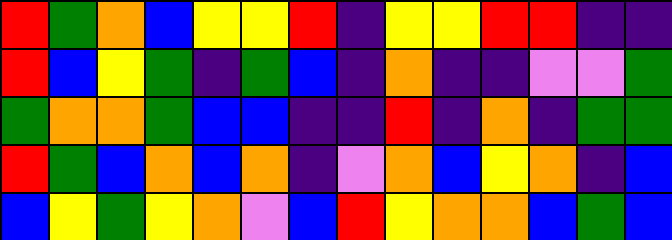[["red", "green", "orange", "blue", "yellow", "yellow", "red", "indigo", "yellow", "yellow", "red", "red", "indigo", "indigo"], ["red", "blue", "yellow", "green", "indigo", "green", "blue", "indigo", "orange", "indigo", "indigo", "violet", "violet", "green"], ["green", "orange", "orange", "green", "blue", "blue", "indigo", "indigo", "red", "indigo", "orange", "indigo", "green", "green"], ["red", "green", "blue", "orange", "blue", "orange", "indigo", "violet", "orange", "blue", "yellow", "orange", "indigo", "blue"], ["blue", "yellow", "green", "yellow", "orange", "violet", "blue", "red", "yellow", "orange", "orange", "blue", "green", "blue"]]